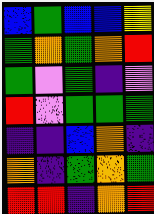[["blue", "green", "blue", "blue", "yellow"], ["green", "orange", "green", "orange", "red"], ["green", "violet", "green", "indigo", "violet"], ["red", "violet", "green", "green", "green"], ["indigo", "indigo", "blue", "orange", "indigo"], ["orange", "indigo", "green", "orange", "green"], ["red", "red", "indigo", "orange", "red"]]